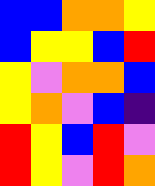[["blue", "blue", "orange", "orange", "yellow"], ["blue", "yellow", "yellow", "blue", "red"], ["yellow", "violet", "orange", "orange", "blue"], ["yellow", "orange", "violet", "blue", "indigo"], ["red", "yellow", "blue", "red", "violet"], ["red", "yellow", "violet", "red", "orange"]]